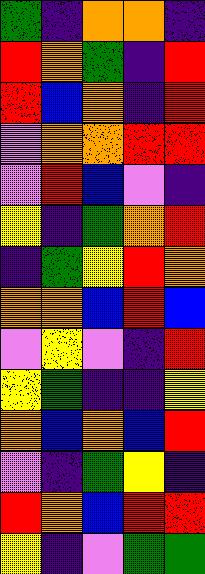[["green", "indigo", "orange", "orange", "indigo"], ["red", "orange", "green", "indigo", "red"], ["red", "blue", "orange", "indigo", "red"], ["violet", "orange", "orange", "red", "red"], ["violet", "red", "blue", "violet", "indigo"], ["yellow", "indigo", "green", "orange", "red"], ["indigo", "green", "yellow", "red", "orange"], ["orange", "orange", "blue", "red", "blue"], ["violet", "yellow", "violet", "indigo", "red"], ["yellow", "green", "indigo", "indigo", "yellow"], ["orange", "blue", "orange", "blue", "red"], ["violet", "indigo", "green", "yellow", "indigo"], ["red", "orange", "blue", "red", "red"], ["yellow", "indigo", "violet", "green", "green"]]